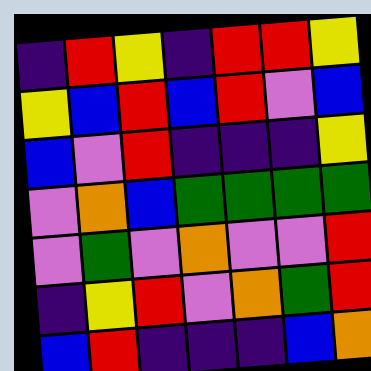[["indigo", "red", "yellow", "indigo", "red", "red", "yellow"], ["yellow", "blue", "red", "blue", "red", "violet", "blue"], ["blue", "violet", "red", "indigo", "indigo", "indigo", "yellow"], ["violet", "orange", "blue", "green", "green", "green", "green"], ["violet", "green", "violet", "orange", "violet", "violet", "red"], ["indigo", "yellow", "red", "violet", "orange", "green", "red"], ["blue", "red", "indigo", "indigo", "indigo", "blue", "orange"]]